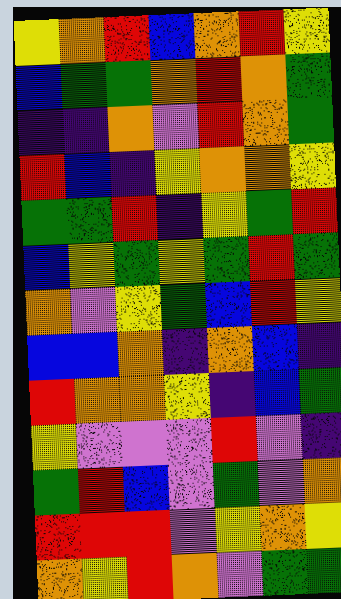[["yellow", "orange", "red", "blue", "orange", "red", "yellow"], ["blue", "green", "green", "orange", "red", "orange", "green"], ["indigo", "indigo", "orange", "violet", "red", "orange", "green"], ["red", "blue", "indigo", "yellow", "orange", "orange", "yellow"], ["green", "green", "red", "indigo", "yellow", "green", "red"], ["blue", "yellow", "green", "yellow", "green", "red", "green"], ["orange", "violet", "yellow", "green", "blue", "red", "yellow"], ["blue", "blue", "orange", "indigo", "orange", "blue", "indigo"], ["red", "orange", "orange", "yellow", "indigo", "blue", "green"], ["yellow", "violet", "violet", "violet", "red", "violet", "indigo"], ["green", "red", "blue", "violet", "green", "violet", "orange"], ["red", "red", "red", "violet", "yellow", "orange", "yellow"], ["orange", "yellow", "red", "orange", "violet", "green", "green"]]